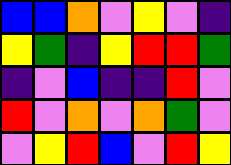[["blue", "blue", "orange", "violet", "yellow", "violet", "indigo"], ["yellow", "green", "indigo", "yellow", "red", "red", "green"], ["indigo", "violet", "blue", "indigo", "indigo", "red", "violet"], ["red", "violet", "orange", "violet", "orange", "green", "violet"], ["violet", "yellow", "red", "blue", "violet", "red", "yellow"]]